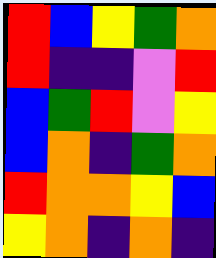[["red", "blue", "yellow", "green", "orange"], ["red", "indigo", "indigo", "violet", "red"], ["blue", "green", "red", "violet", "yellow"], ["blue", "orange", "indigo", "green", "orange"], ["red", "orange", "orange", "yellow", "blue"], ["yellow", "orange", "indigo", "orange", "indigo"]]